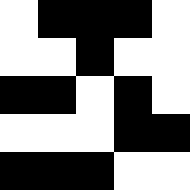[["white", "black", "black", "black", "white"], ["white", "white", "black", "white", "white"], ["black", "black", "white", "black", "white"], ["white", "white", "white", "black", "black"], ["black", "black", "black", "white", "white"]]